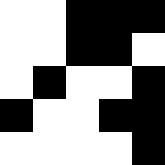[["white", "white", "black", "black", "black"], ["white", "white", "black", "black", "white"], ["white", "black", "white", "white", "black"], ["black", "white", "white", "black", "black"], ["white", "white", "white", "white", "black"]]